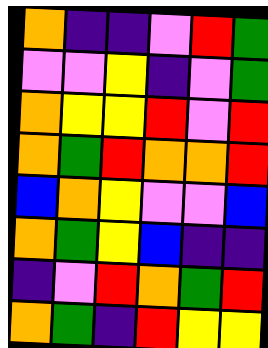[["orange", "indigo", "indigo", "violet", "red", "green"], ["violet", "violet", "yellow", "indigo", "violet", "green"], ["orange", "yellow", "yellow", "red", "violet", "red"], ["orange", "green", "red", "orange", "orange", "red"], ["blue", "orange", "yellow", "violet", "violet", "blue"], ["orange", "green", "yellow", "blue", "indigo", "indigo"], ["indigo", "violet", "red", "orange", "green", "red"], ["orange", "green", "indigo", "red", "yellow", "yellow"]]